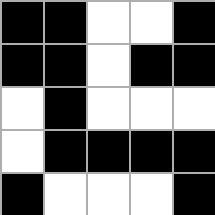[["black", "black", "white", "white", "black"], ["black", "black", "white", "black", "black"], ["white", "black", "white", "white", "white"], ["white", "black", "black", "black", "black"], ["black", "white", "white", "white", "black"]]